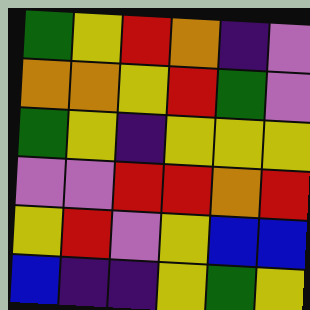[["green", "yellow", "red", "orange", "indigo", "violet"], ["orange", "orange", "yellow", "red", "green", "violet"], ["green", "yellow", "indigo", "yellow", "yellow", "yellow"], ["violet", "violet", "red", "red", "orange", "red"], ["yellow", "red", "violet", "yellow", "blue", "blue"], ["blue", "indigo", "indigo", "yellow", "green", "yellow"]]